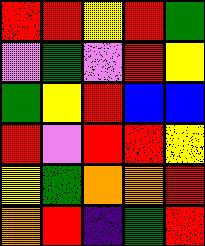[["red", "red", "yellow", "red", "green"], ["violet", "green", "violet", "red", "yellow"], ["green", "yellow", "red", "blue", "blue"], ["red", "violet", "red", "red", "yellow"], ["yellow", "green", "orange", "orange", "red"], ["orange", "red", "indigo", "green", "red"]]